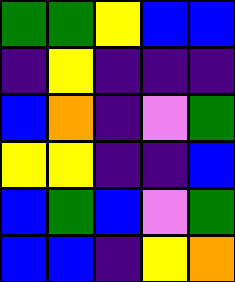[["green", "green", "yellow", "blue", "blue"], ["indigo", "yellow", "indigo", "indigo", "indigo"], ["blue", "orange", "indigo", "violet", "green"], ["yellow", "yellow", "indigo", "indigo", "blue"], ["blue", "green", "blue", "violet", "green"], ["blue", "blue", "indigo", "yellow", "orange"]]